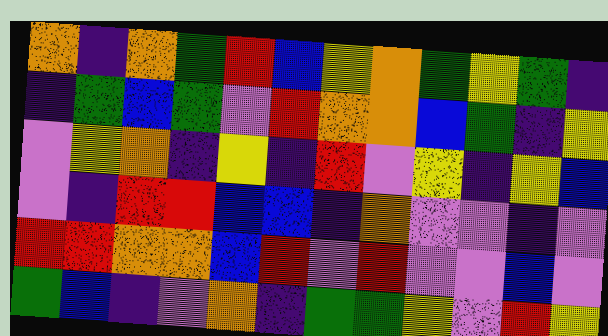[["orange", "indigo", "orange", "green", "red", "blue", "yellow", "orange", "green", "yellow", "green", "indigo"], ["indigo", "green", "blue", "green", "violet", "red", "orange", "orange", "blue", "green", "indigo", "yellow"], ["violet", "yellow", "orange", "indigo", "yellow", "indigo", "red", "violet", "yellow", "indigo", "yellow", "blue"], ["violet", "indigo", "red", "red", "blue", "blue", "indigo", "orange", "violet", "violet", "indigo", "violet"], ["red", "red", "orange", "orange", "blue", "red", "violet", "red", "violet", "violet", "blue", "violet"], ["green", "blue", "indigo", "violet", "orange", "indigo", "green", "green", "yellow", "violet", "red", "yellow"]]